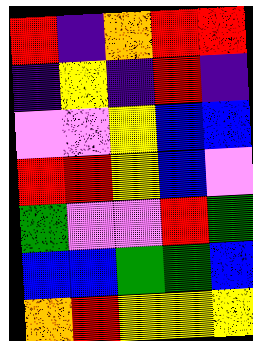[["red", "indigo", "orange", "red", "red"], ["indigo", "yellow", "indigo", "red", "indigo"], ["violet", "violet", "yellow", "blue", "blue"], ["red", "red", "yellow", "blue", "violet"], ["green", "violet", "violet", "red", "green"], ["blue", "blue", "green", "green", "blue"], ["orange", "red", "yellow", "yellow", "yellow"]]